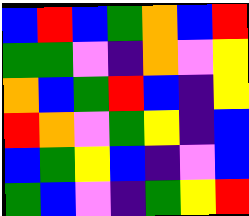[["blue", "red", "blue", "green", "orange", "blue", "red"], ["green", "green", "violet", "indigo", "orange", "violet", "yellow"], ["orange", "blue", "green", "red", "blue", "indigo", "yellow"], ["red", "orange", "violet", "green", "yellow", "indigo", "blue"], ["blue", "green", "yellow", "blue", "indigo", "violet", "blue"], ["green", "blue", "violet", "indigo", "green", "yellow", "red"]]